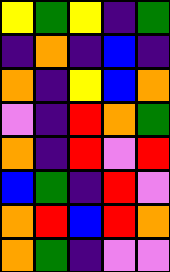[["yellow", "green", "yellow", "indigo", "green"], ["indigo", "orange", "indigo", "blue", "indigo"], ["orange", "indigo", "yellow", "blue", "orange"], ["violet", "indigo", "red", "orange", "green"], ["orange", "indigo", "red", "violet", "red"], ["blue", "green", "indigo", "red", "violet"], ["orange", "red", "blue", "red", "orange"], ["orange", "green", "indigo", "violet", "violet"]]